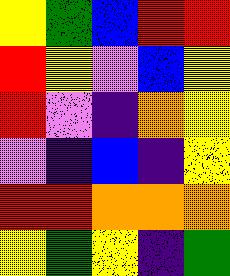[["yellow", "green", "blue", "red", "red"], ["red", "yellow", "violet", "blue", "yellow"], ["red", "violet", "indigo", "orange", "yellow"], ["violet", "indigo", "blue", "indigo", "yellow"], ["red", "red", "orange", "orange", "orange"], ["yellow", "green", "yellow", "indigo", "green"]]